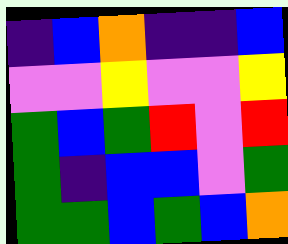[["indigo", "blue", "orange", "indigo", "indigo", "blue"], ["violet", "violet", "yellow", "violet", "violet", "yellow"], ["green", "blue", "green", "red", "violet", "red"], ["green", "indigo", "blue", "blue", "violet", "green"], ["green", "green", "blue", "green", "blue", "orange"]]